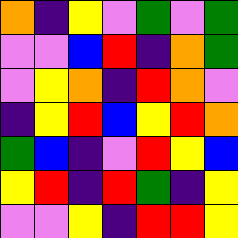[["orange", "indigo", "yellow", "violet", "green", "violet", "green"], ["violet", "violet", "blue", "red", "indigo", "orange", "green"], ["violet", "yellow", "orange", "indigo", "red", "orange", "violet"], ["indigo", "yellow", "red", "blue", "yellow", "red", "orange"], ["green", "blue", "indigo", "violet", "red", "yellow", "blue"], ["yellow", "red", "indigo", "red", "green", "indigo", "yellow"], ["violet", "violet", "yellow", "indigo", "red", "red", "yellow"]]